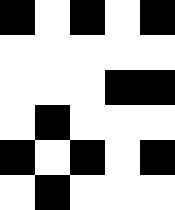[["black", "white", "black", "white", "black"], ["white", "white", "white", "white", "white"], ["white", "white", "white", "black", "black"], ["white", "black", "white", "white", "white"], ["black", "white", "black", "white", "black"], ["white", "black", "white", "white", "white"]]